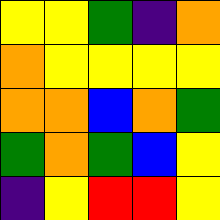[["yellow", "yellow", "green", "indigo", "orange"], ["orange", "yellow", "yellow", "yellow", "yellow"], ["orange", "orange", "blue", "orange", "green"], ["green", "orange", "green", "blue", "yellow"], ["indigo", "yellow", "red", "red", "yellow"]]